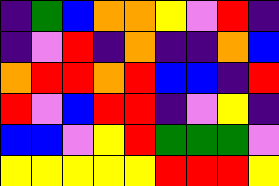[["indigo", "green", "blue", "orange", "orange", "yellow", "violet", "red", "indigo"], ["indigo", "violet", "red", "indigo", "orange", "indigo", "indigo", "orange", "blue"], ["orange", "red", "red", "orange", "red", "blue", "blue", "indigo", "red"], ["red", "violet", "blue", "red", "red", "indigo", "violet", "yellow", "indigo"], ["blue", "blue", "violet", "yellow", "red", "green", "green", "green", "violet"], ["yellow", "yellow", "yellow", "yellow", "yellow", "red", "red", "red", "yellow"]]